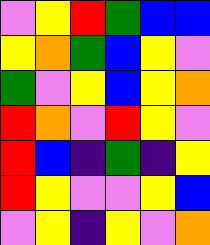[["violet", "yellow", "red", "green", "blue", "blue"], ["yellow", "orange", "green", "blue", "yellow", "violet"], ["green", "violet", "yellow", "blue", "yellow", "orange"], ["red", "orange", "violet", "red", "yellow", "violet"], ["red", "blue", "indigo", "green", "indigo", "yellow"], ["red", "yellow", "violet", "violet", "yellow", "blue"], ["violet", "yellow", "indigo", "yellow", "violet", "orange"]]